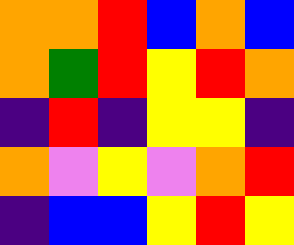[["orange", "orange", "red", "blue", "orange", "blue"], ["orange", "green", "red", "yellow", "red", "orange"], ["indigo", "red", "indigo", "yellow", "yellow", "indigo"], ["orange", "violet", "yellow", "violet", "orange", "red"], ["indigo", "blue", "blue", "yellow", "red", "yellow"]]